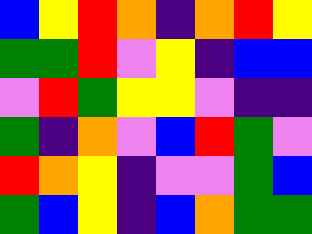[["blue", "yellow", "red", "orange", "indigo", "orange", "red", "yellow"], ["green", "green", "red", "violet", "yellow", "indigo", "blue", "blue"], ["violet", "red", "green", "yellow", "yellow", "violet", "indigo", "indigo"], ["green", "indigo", "orange", "violet", "blue", "red", "green", "violet"], ["red", "orange", "yellow", "indigo", "violet", "violet", "green", "blue"], ["green", "blue", "yellow", "indigo", "blue", "orange", "green", "green"]]